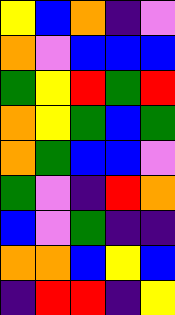[["yellow", "blue", "orange", "indigo", "violet"], ["orange", "violet", "blue", "blue", "blue"], ["green", "yellow", "red", "green", "red"], ["orange", "yellow", "green", "blue", "green"], ["orange", "green", "blue", "blue", "violet"], ["green", "violet", "indigo", "red", "orange"], ["blue", "violet", "green", "indigo", "indigo"], ["orange", "orange", "blue", "yellow", "blue"], ["indigo", "red", "red", "indigo", "yellow"]]